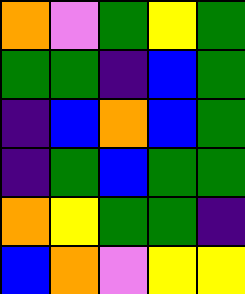[["orange", "violet", "green", "yellow", "green"], ["green", "green", "indigo", "blue", "green"], ["indigo", "blue", "orange", "blue", "green"], ["indigo", "green", "blue", "green", "green"], ["orange", "yellow", "green", "green", "indigo"], ["blue", "orange", "violet", "yellow", "yellow"]]